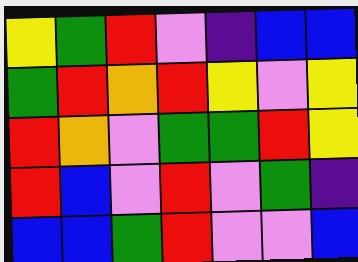[["yellow", "green", "red", "violet", "indigo", "blue", "blue"], ["green", "red", "orange", "red", "yellow", "violet", "yellow"], ["red", "orange", "violet", "green", "green", "red", "yellow"], ["red", "blue", "violet", "red", "violet", "green", "indigo"], ["blue", "blue", "green", "red", "violet", "violet", "blue"]]